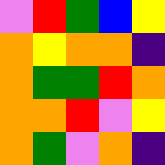[["violet", "red", "green", "blue", "yellow"], ["orange", "yellow", "orange", "orange", "indigo"], ["orange", "green", "green", "red", "orange"], ["orange", "orange", "red", "violet", "yellow"], ["orange", "green", "violet", "orange", "indigo"]]